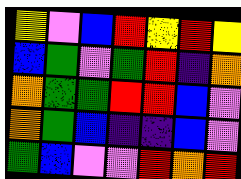[["yellow", "violet", "blue", "red", "yellow", "red", "yellow"], ["blue", "green", "violet", "green", "red", "indigo", "orange"], ["orange", "green", "green", "red", "red", "blue", "violet"], ["orange", "green", "blue", "indigo", "indigo", "blue", "violet"], ["green", "blue", "violet", "violet", "red", "orange", "red"]]